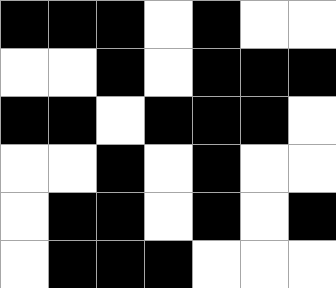[["black", "black", "black", "white", "black", "white", "white"], ["white", "white", "black", "white", "black", "black", "black"], ["black", "black", "white", "black", "black", "black", "white"], ["white", "white", "black", "white", "black", "white", "white"], ["white", "black", "black", "white", "black", "white", "black"], ["white", "black", "black", "black", "white", "white", "white"]]